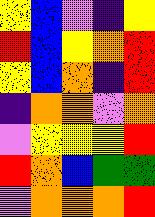[["yellow", "blue", "violet", "indigo", "yellow"], ["red", "blue", "yellow", "orange", "red"], ["yellow", "blue", "orange", "indigo", "red"], ["indigo", "orange", "orange", "violet", "orange"], ["violet", "yellow", "yellow", "yellow", "red"], ["red", "orange", "blue", "green", "green"], ["violet", "orange", "orange", "orange", "red"]]